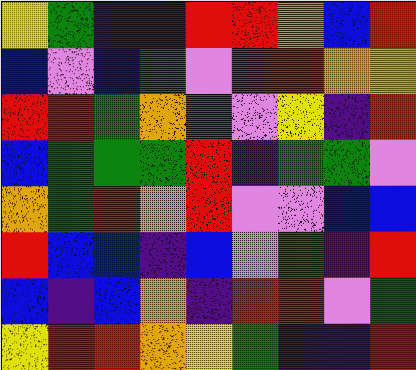[["yellow", "green", "indigo", "indigo", "red", "red", "orange", "blue", "red"], ["blue", "violet", "blue", "green", "violet", "red", "red", "orange", "yellow"], ["red", "red", "green", "orange", "green", "violet", "yellow", "indigo", "red"], ["blue", "green", "green", "green", "red", "indigo", "green", "green", "violet"], ["orange", "green", "red", "orange", "red", "violet", "violet", "blue", "blue"], ["red", "blue", "blue", "indigo", "blue", "violet", "green", "indigo", "red"], ["blue", "indigo", "blue", "orange", "indigo", "red", "red", "violet", "green"], ["yellow", "red", "red", "orange", "yellow", "green", "indigo", "indigo", "red"]]